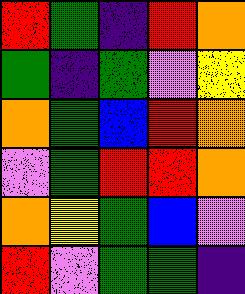[["red", "green", "indigo", "red", "orange"], ["green", "indigo", "green", "violet", "yellow"], ["orange", "green", "blue", "red", "orange"], ["violet", "green", "red", "red", "orange"], ["orange", "yellow", "green", "blue", "violet"], ["red", "violet", "green", "green", "indigo"]]